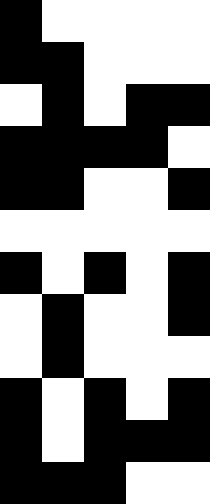[["black", "white", "white", "white", "white"], ["black", "black", "white", "white", "white"], ["white", "black", "white", "black", "black"], ["black", "black", "black", "black", "white"], ["black", "black", "white", "white", "black"], ["white", "white", "white", "white", "white"], ["black", "white", "black", "white", "black"], ["white", "black", "white", "white", "black"], ["white", "black", "white", "white", "white"], ["black", "white", "black", "white", "black"], ["black", "white", "black", "black", "black"], ["black", "black", "black", "white", "white"]]